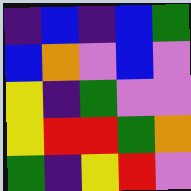[["indigo", "blue", "indigo", "blue", "green"], ["blue", "orange", "violet", "blue", "violet"], ["yellow", "indigo", "green", "violet", "violet"], ["yellow", "red", "red", "green", "orange"], ["green", "indigo", "yellow", "red", "violet"]]